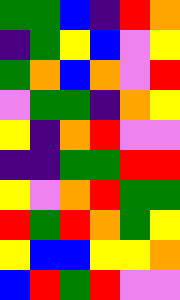[["green", "green", "blue", "indigo", "red", "orange"], ["indigo", "green", "yellow", "blue", "violet", "yellow"], ["green", "orange", "blue", "orange", "violet", "red"], ["violet", "green", "green", "indigo", "orange", "yellow"], ["yellow", "indigo", "orange", "red", "violet", "violet"], ["indigo", "indigo", "green", "green", "red", "red"], ["yellow", "violet", "orange", "red", "green", "green"], ["red", "green", "red", "orange", "green", "yellow"], ["yellow", "blue", "blue", "yellow", "yellow", "orange"], ["blue", "red", "green", "red", "violet", "violet"]]